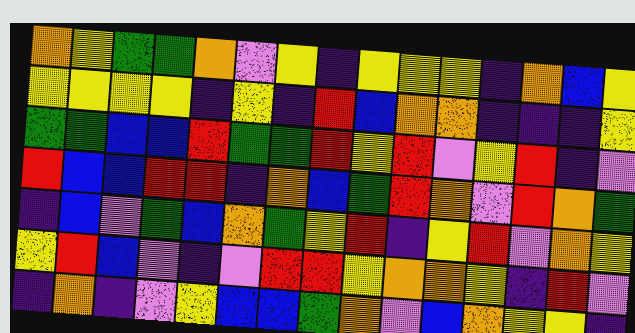[["orange", "yellow", "green", "green", "orange", "violet", "yellow", "indigo", "yellow", "yellow", "yellow", "indigo", "orange", "blue", "yellow"], ["yellow", "yellow", "yellow", "yellow", "indigo", "yellow", "indigo", "red", "blue", "orange", "orange", "indigo", "indigo", "indigo", "yellow"], ["green", "green", "blue", "blue", "red", "green", "green", "red", "yellow", "red", "violet", "yellow", "red", "indigo", "violet"], ["red", "blue", "blue", "red", "red", "indigo", "orange", "blue", "green", "red", "orange", "violet", "red", "orange", "green"], ["indigo", "blue", "violet", "green", "blue", "orange", "green", "yellow", "red", "indigo", "yellow", "red", "violet", "orange", "yellow"], ["yellow", "red", "blue", "violet", "indigo", "violet", "red", "red", "yellow", "orange", "orange", "yellow", "indigo", "red", "violet"], ["indigo", "orange", "indigo", "violet", "yellow", "blue", "blue", "green", "orange", "violet", "blue", "orange", "yellow", "yellow", "indigo"]]